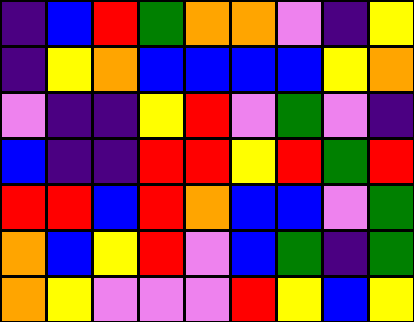[["indigo", "blue", "red", "green", "orange", "orange", "violet", "indigo", "yellow"], ["indigo", "yellow", "orange", "blue", "blue", "blue", "blue", "yellow", "orange"], ["violet", "indigo", "indigo", "yellow", "red", "violet", "green", "violet", "indigo"], ["blue", "indigo", "indigo", "red", "red", "yellow", "red", "green", "red"], ["red", "red", "blue", "red", "orange", "blue", "blue", "violet", "green"], ["orange", "blue", "yellow", "red", "violet", "blue", "green", "indigo", "green"], ["orange", "yellow", "violet", "violet", "violet", "red", "yellow", "blue", "yellow"]]